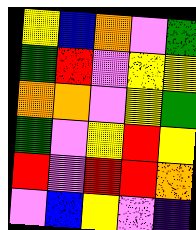[["yellow", "blue", "orange", "violet", "green"], ["green", "red", "violet", "yellow", "yellow"], ["orange", "orange", "violet", "yellow", "green"], ["green", "violet", "yellow", "red", "yellow"], ["red", "violet", "red", "red", "orange"], ["violet", "blue", "yellow", "violet", "indigo"]]